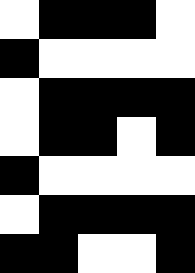[["white", "black", "black", "black", "white"], ["black", "white", "white", "white", "white"], ["white", "black", "black", "black", "black"], ["white", "black", "black", "white", "black"], ["black", "white", "white", "white", "white"], ["white", "black", "black", "black", "black"], ["black", "black", "white", "white", "black"]]